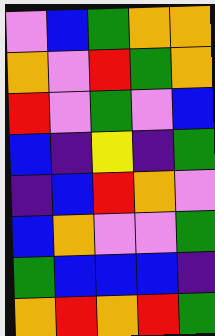[["violet", "blue", "green", "orange", "orange"], ["orange", "violet", "red", "green", "orange"], ["red", "violet", "green", "violet", "blue"], ["blue", "indigo", "yellow", "indigo", "green"], ["indigo", "blue", "red", "orange", "violet"], ["blue", "orange", "violet", "violet", "green"], ["green", "blue", "blue", "blue", "indigo"], ["orange", "red", "orange", "red", "green"]]